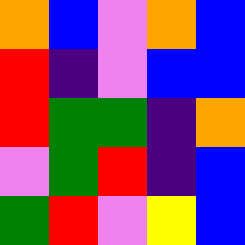[["orange", "blue", "violet", "orange", "blue"], ["red", "indigo", "violet", "blue", "blue"], ["red", "green", "green", "indigo", "orange"], ["violet", "green", "red", "indigo", "blue"], ["green", "red", "violet", "yellow", "blue"]]